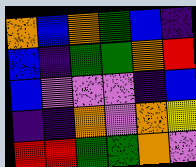[["orange", "blue", "orange", "green", "blue", "indigo"], ["blue", "indigo", "green", "green", "orange", "red"], ["blue", "violet", "violet", "violet", "indigo", "blue"], ["indigo", "indigo", "orange", "violet", "orange", "yellow"], ["red", "red", "green", "green", "orange", "violet"]]